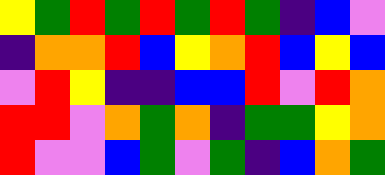[["yellow", "green", "red", "green", "red", "green", "red", "green", "indigo", "blue", "violet"], ["indigo", "orange", "orange", "red", "blue", "yellow", "orange", "red", "blue", "yellow", "blue"], ["violet", "red", "yellow", "indigo", "indigo", "blue", "blue", "red", "violet", "red", "orange"], ["red", "red", "violet", "orange", "green", "orange", "indigo", "green", "green", "yellow", "orange"], ["red", "violet", "violet", "blue", "green", "violet", "green", "indigo", "blue", "orange", "green"]]